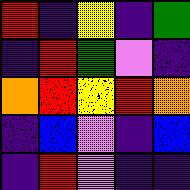[["red", "indigo", "yellow", "indigo", "green"], ["indigo", "red", "green", "violet", "indigo"], ["orange", "red", "yellow", "red", "orange"], ["indigo", "blue", "violet", "indigo", "blue"], ["indigo", "red", "violet", "indigo", "indigo"]]